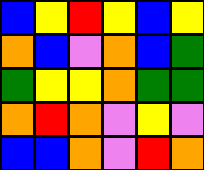[["blue", "yellow", "red", "yellow", "blue", "yellow"], ["orange", "blue", "violet", "orange", "blue", "green"], ["green", "yellow", "yellow", "orange", "green", "green"], ["orange", "red", "orange", "violet", "yellow", "violet"], ["blue", "blue", "orange", "violet", "red", "orange"]]